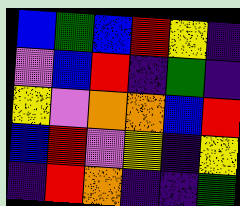[["blue", "green", "blue", "red", "yellow", "indigo"], ["violet", "blue", "red", "indigo", "green", "indigo"], ["yellow", "violet", "orange", "orange", "blue", "red"], ["blue", "red", "violet", "yellow", "indigo", "yellow"], ["indigo", "red", "orange", "indigo", "indigo", "green"]]